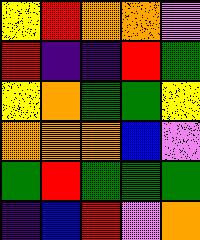[["yellow", "red", "orange", "orange", "violet"], ["red", "indigo", "indigo", "red", "green"], ["yellow", "orange", "green", "green", "yellow"], ["orange", "orange", "orange", "blue", "violet"], ["green", "red", "green", "green", "green"], ["indigo", "blue", "red", "violet", "orange"]]